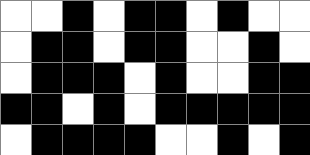[["white", "white", "black", "white", "black", "black", "white", "black", "white", "white"], ["white", "black", "black", "white", "black", "black", "white", "white", "black", "white"], ["white", "black", "black", "black", "white", "black", "white", "white", "black", "black"], ["black", "black", "white", "black", "white", "black", "black", "black", "black", "black"], ["white", "black", "black", "black", "black", "white", "white", "black", "white", "black"]]